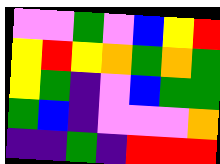[["violet", "violet", "green", "violet", "blue", "yellow", "red"], ["yellow", "red", "yellow", "orange", "green", "orange", "green"], ["yellow", "green", "indigo", "violet", "blue", "green", "green"], ["green", "blue", "indigo", "violet", "violet", "violet", "orange"], ["indigo", "indigo", "green", "indigo", "red", "red", "red"]]